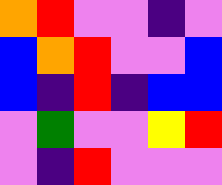[["orange", "red", "violet", "violet", "indigo", "violet"], ["blue", "orange", "red", "violet", "violet", "blue"], ["blue", "indigo", "red", "indigo", "blue", "blue"], ["violet", "green", "violet", "violet", "yellow", "red"], ["violet", "indigo", "red", "violet", "violet", "violet"]]